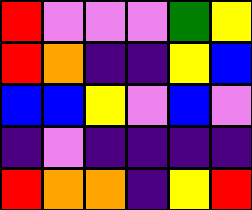[["red", "violet", "violet", "violet", "green", "yellow"], ["red", "orange", "indigo", "indigo", "yellow", "blue"], ["blue", "blue", "yellow", "violet", "blue", "violet"], ["indigo", "violet", "indigo", "indigo", "indigo", "indigo"], ["red", "orange", "orange", "indigo", "yellow", "red"]]